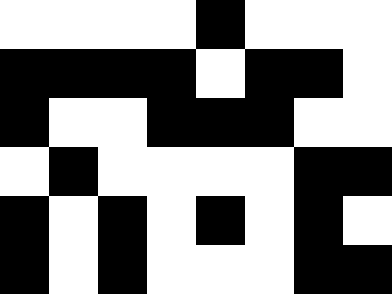[["white", "white", "white", "white", "black", "white", "white", "white"], ["black", "black", "black", "black", "white", "black", "black", "white"], ["black", "white", "white", "black", "black", "black", "white", "white"], ["white", "black", "white", "white", "white", "white", "black", "black"], ["black", "white", "black", "white", "black", "white", "black", "white"], ["black", "white", "black", "white", "white", "white", "black", "black"]]